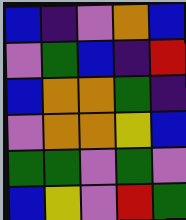[["blue", "indigo", "violet", "orange", "blue"], ["violet", "green", "blue", "indigo", "red"], ["blue", "orange", "orange", "green", "indigo"], ["violet", "orange", "orange", "yellow", "blue"], ["green", "green", "violet", "green", "violet"], ["blue", "yellow", "violet", "red", "green"]]